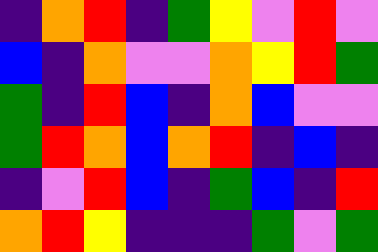[["indigo", "orange", "red", "indigo", "green", "yellow", "violet", "red", "violet"], ["blue", "indigo", "orange", "violet", "violet", "orange", "yellow", "red", "green"], ["green", "indigo", "red", "blue", "indigo", "orange", "blue", "violet", "violet"], ["green", "red", "orange", "blue", "orange", "red", "indigo", "blue", "indigo"], ["indigo", "violet", "red", "blue", "indigo", "green", "blue", "indigo", "red"], ["orange", "red", "yellow", "indigo", "indigo", "indigo", "green", "violet", "green"]]